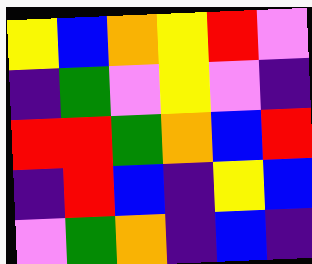[["yellow", "blue", "orange", "yellow", "red", "violet"], ["indigo", "green", "violet", "yellow", "violet", "indigo"], ["red", "red", "green", "orange", "blue", "red"], ["indigo", "red", "blue", "indigo", "yellow", "blue"], ["violet", "green", "orange", "indigo", "blue", "indigo"]]